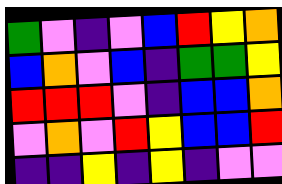[["green", "violet", "indigo", "violet", "blue", "red", "yellow", "orange"], ["blue", "orange", "violet", "blue", "indigo", "green", "green", "yellow"], ["red", "red", "red", "violet", "indigo", "blue", "blue", "orange"], ["violet", "orange", "violet", "red", "yellow", "blue", "blue", "red"], ["indigo", "indigo", "yellow", "indigo", "yellow", "indigo", "violet", "violet"]]